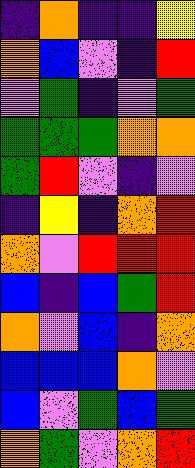[["indigo", "orange", "indigo", "indigo", "yellow"], ["orange", "blue", "violet", "indigo", "red"], ["violet", "green", "indigo", "violet", "green"], ["green", "green", "green", "orange", "orange"], ["green", "red", "violet", "indigo", "violet"], ["indigo", "yellow", "indigo", "orange", "red"], ["orange", "violet", "red", "red", "red"], ["blue", "indigo", "blue", "green", "red"], ["orange", "violet", "blue", "indigo", "orange"], ["blue", "blue", "blue", "orange", "violet"], ["blue", "violet", "green", "blue", "green"], ["orange", "green", "violet", "orange", "red"]]